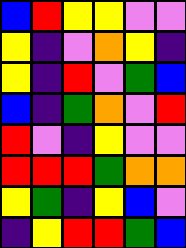[["blue", "red", "yellow", "yellow", "violet", "violet"], ["yellow", "indigo", "violet", "orange", "yellow", "indigo"], ["yellow", "indigo", "red", "violet", "green", "blue"], ["blue", "indigo", "green", "orange", "violet", "red"], ["red", "violet", "indigo", "yellow", "violet", "violet"], ["red", "red", "red", "green", "orange", "orange"], ["yellow", "green", "indigo", "yellow", "blue", "violet"], ["indigo", "yellow", "red", "red", "green", "blue"]]